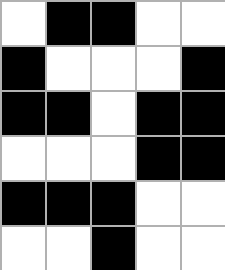[["white", "black", "black", "white", "white"], ["black", "white", "white", "white", "black"], ["black", "black", "white", "black", "black"], ["white", "white", "white", "black", "black"], ["black", "black", "black", "white", "white"], ["white", "white", "black", "white", "white"]]